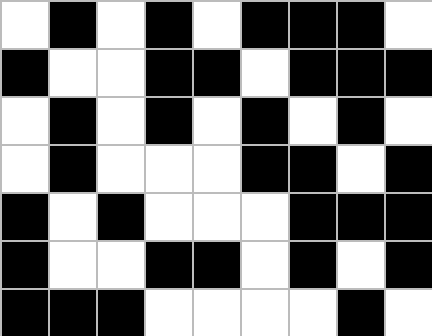[["white", "black", "white", "black", "white", "black", "black", "black", "white"], ["black", "white", "white", "black", "black", "white", "black", "black", "black"], ["white", "black", "white", "black", "white", "black", "white", "black", "white"], ["white", "black", "white", "white", "white", "black", "black", "white", "black"], ["black", "white", "black", "white", "white", "white", "black", "black", "black"], ["black", "white", "white", "black", "black", "white", "black", "white", "black"], ["black", "black", "black", "white", "white", "white", "white", "black", "white"]]